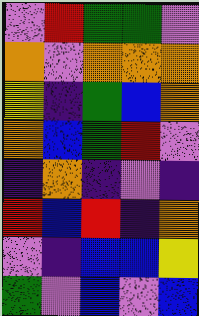[["violet", "red", "green", "green", "violet"], ["orange", "violet", "orange", "orange", "orange"], ["yellow", "indigo", "green", "blue", "orange"], ["orange", "blue", "green", "red", "violet"], ["indigo", "orange", "indigo", "violet", "indigo"], ["red", "blue", "red", "indigo", "orange"], ["violet", "indigo", "blue", "blue", "yellow"], ["green", "violet", "blue", "violet", "blue"]]